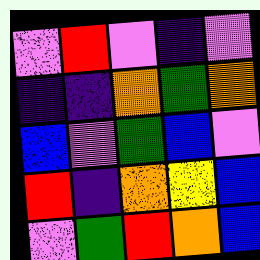[["violet", "red", "violet", "indigo", "violet"], ["indigo", "indigo", "orange", "green", "orange"], ["blue", "violet", "green", "blue", "violet"], ["red", "indigo", "orange", "yellow", "blue"], ["violet", "green", "red", "orange", "blue"]]